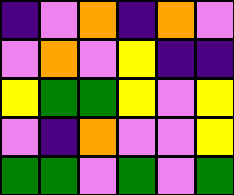[["indigo", "violet", "orange", "indigo", "orange", "violet"], ["violet", "orange", "violet", "yellow", "indigo", "indigo"], ["yellow", "green", "green", "yellow", "violet", "yellow"], ["violet", "indigo", "orange", "violet", "violet", "yellow"], ["green", "green", "violet", "green", "violet", "green"]]